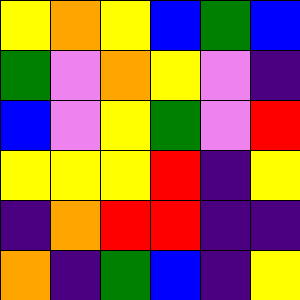[["yellow", "orange", "yellow", "blue", "green", "blue"], ["green", "violet", "orange", "yellow", "violet", "indigo"], ["blue", "violet", "yellow", "green", "violet", "red"], ["yellow", "yellow", "yellow", "red", "indigo", "yellow"], ["indigo", "orange", "red", "red", "indigo", "indigo"], ["orange", "indigo", "green", "blue", "indigo", "yellow"]]